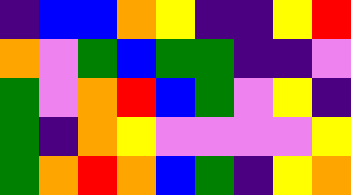[["indigo", "blue", "blue", "orange", "yellow", "indigo", "indigo", "yellow", "red"], ["orange", "violet", "green", "blue", "green", "green", "indigo", "indigo", "violet"], ["green", "violet", "orange", "red", "blue", "green", "violet", "yellow", "indigo"], ["green", "indigo", "orange", "yellow", "violet", "violet", "violet", "violet", "yellow"], ["green", "orange", "red", "orange", "blue", "green", "indigo", "yellow", "orange"]]